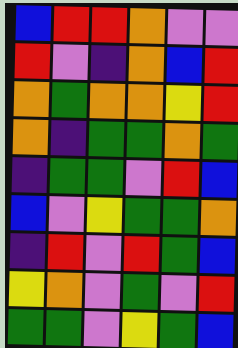[["blue", "red", "red", "orange", "violet", "violet"], ["red", "violet", "indigo", "orange", "blue", "red"], ["orange", "green", "orange", "orange", "yellow", "red"], ["orange", "indigo", "green", "green", "orange", "green"], ["indigo", "green", "green", "violet", "red", "blue"], ["blue", "violet", "yellow", "green", "green", "orange"], ["indigo", "red", "violet", "red", "green", "blue"], ["yellow", "orange", "violet", "green", "violet", "red"], ["green", "green", "violet", "yellow", "green", "blue"]]